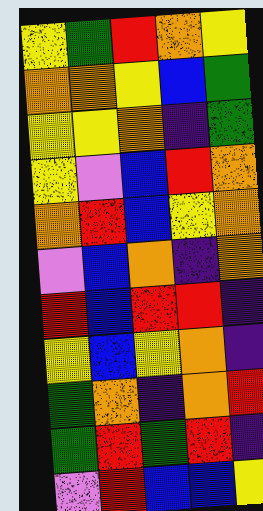[["yellow", "green", "red", "orange", "yellow"], ["orange", "orange", "yellow", "blue", "green"], ["yellow", "yellow", "orange", "indigo", "green"], ["yellow", "violet", "blue", "red", "orange"], ["orange", "red", "blue", "yellow", "orange"], ["violet", "blue", "orange", "indigo", "orange"], ["red", "blue", "red", "red", "indigo"], ["yellow", "blue", "yellow", "orange", "indigo"], ["green", "orange", "indigo", "orange", "red"], ["green", "red", "green", "red", "indigo"], ["violet", "red", "blue", "blue", "yellow"]]